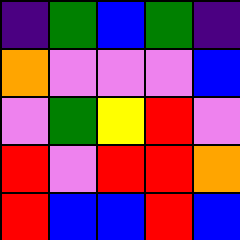[["indigo", "green", "blue", "green", "indigo"], ["orange", "violet", "violet", "violet", "blue"], ["violet", "green", "yellow", "red", "violet"], ["red", "violet", "red", "red", "orange"], ["red", "blue", "blue", "red", "blue"]]